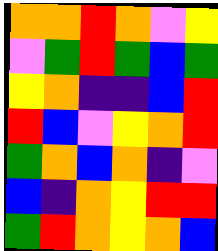[["orange", "orange", "red", "orange", "violet", "yellow"], ["violet", "green", "red", "green", "blue", "green"], ["yellow", "orange", "indigo", "indigo", "blue", "red"], ["red", "blue", "violet", "yellow", "orange", "red"], ["green", "orange", "blue", "orange", "indigo", "violet"], ["blue", "indigo", "orange", "yellow", "red", "red"], ["green", "red", "orange", "yellow", "orange", "blue"]]